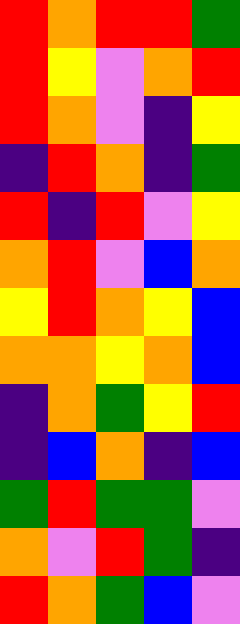[["red", "orange", "red", "red", "green"], ["red", "yellow", "violet", "orange", "red"], ["red", "orange", "violet", "indigo", "yellow"], ["indigo", "red", "orange", "indigo", "green"], ["red", "indigo", "red", "violet", "yellow"], ["orange", "red", "violet", "blue", "orange"], ["yellow", "red", "orange", "yellow", "blue"], ["orange", "orange", "yellow", "orange", "blue"], ["indigo", "orange", "green", "yellow", "red"], ["indigo", "blue", "orange", "indigo", "blue"], ["green", "red", "green", "green", "violet"], ["orange", "violet", "red", "green", "indigo"], ["red", "orange", "green", "blue", "violet"]]